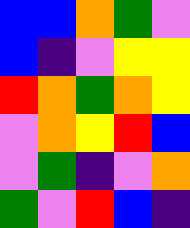[["blue", "blue", "orange", "green", "violet"], ["blue", "indigo", "violet", "yellow", "yellow"], ["red", "orange", "green", "orange", "yellow"], ["violet", "orange", "yellow", "red", "blue"], ["violet", "green", "indigo", "violet", "orange"], ["green", "violet", "red", "blue", "indigo"]]